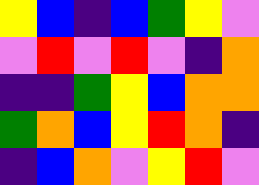[["yellow", "blue", "indigo", "blue", "green", "yellow", "violet"], ["violet", "red", "violet", "red", "violet", "indigo", "orange"], ["indigo", "indigo", "green", "yellow", "blue", "orange", "orange"], ["green", "orange", "blue", "yellow", "red", "orange", "indigo"], ["indigo", "blue", "orange", "violet", "yellow", "red", "violet"]]